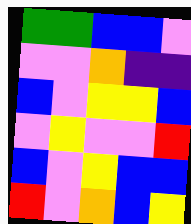[["green", "green", "blue", "blue", "violet"], ["violet", "violet", "orange", "indigo", "indigo"], ["blue", "violet", "yellow", "yellow", "blue"], ["violet", "yellow", "violet", "violet", "red"], ["blue", "violet", "yellow", "blue", "blue"], ["red", "violet", "orange", "blue", "yellow"]]